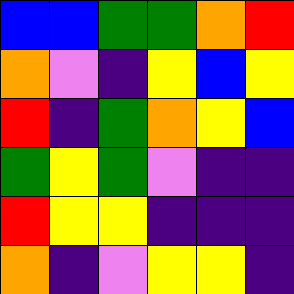[["blue", "blue", "green", "green", "orange", "red"], ["orange", "violet", "indigo", "yellow", "blue", "yellow"], ["red", "indigo", "green", "orange", "yellow", "blue"], ["green", "yellow", "green", "violet", "indigo", "indigo"], ["red", "yellow", "yellow", "indigo", "indigo", "indigo"], ["orange", "indigo", "violet", "yellow", "yellow", "indigo"]]